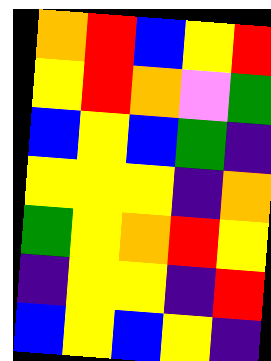[["orange", "red", "blue", "yellow", "red"], ["yellow", "red", "orange", "violet", "green"], ["blue", "yellow", "blue", "green", "indigo"], ["yellow", "yellow", "yellow", "indigo", "orange"], ["green", "yellow", "orange", "red", "yellow"], ["indigo", "yellow", "yellow", "indigo", "red"], ["blue", "yellow", "blue", "yellow", "indigo"]]